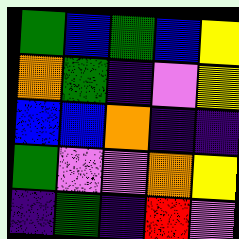[["green", "blue", "green", "blue", "yellow"], ["orange", "green", "indigo", "violet", "yellow"], ["blue", "blue", "orange", "indigo", "indigo"], ["green", "violet", "violet", "orange", "yellow"], ["indigo", "green", "indigo", "red", "violet"]]